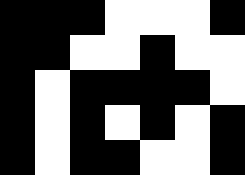[["black", "black", "black", "white", "white", "white", "black"], ["black", "black", "white", "white", "black", "white", "white"], ["black", "white", "black", "black", "black", "black", "white"], ["black", "white", "black", "white", "black", "white", "black"], ["black", "white", "black", "black", "white", "white", "black"]]